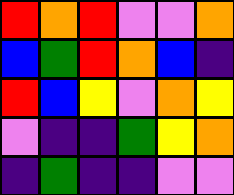[["red", "orange", "red", "violet", "violet", "orange"], ["blue", "green", "red", "orange", "blue", "indigo"], ["red", "blue", "yellow", "violet", "orange", "yellow"], ["violet", "indigo", "indigo", "green", "yellow", "orange"], ["indigo", "green", "indigo", "indigo", "violet", "violet"]]